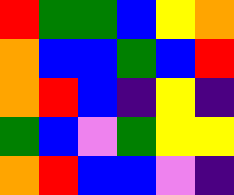[["red", "green", "green", "blue", "yellow", "orange"], ["orange", "blue", "blue", "green", "blue", "red"], ["orange", "red", "blue", "indigo", "yellow", "indigo"], ["green", "blue", "violet", "green", "yellow", "yellow"], ["orange", "red", "blue", "blue", "violet", "indigo"]]